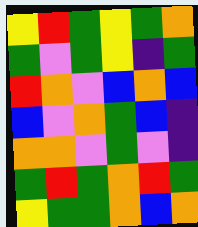[["yellow", "red", "green", "yellow", "green", "orange"], ["green", "violet", "green", "yellow", "indigo", "green"], ["red", "orange", "violet", "blue", "orange", "blue"], ["blue", "violet", "orange", "green", "blue", "indigo"], ["orange", "orange", "violet", "green", "violet", "indigo"], ["green", "red", "green", "orange", "red", "green"], ["yellow", "green", "green", "orange", "blue", "orange"]]